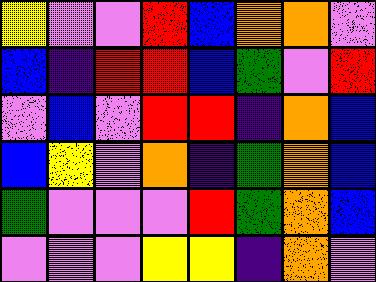[["yellow", "violet", "violet", "red", "blue", "orange", "orange", "violet"], ["blue", "indigo", "red", "red", "blue", "green", "violet", "red"], ["violet", "blue", "violet", "red", "red", "indigo", "orange", "blue"], ["blue", "yellow", "violet", "orange", "indigo", "green", "orange", "blue"], ["green", "violet", "violet", "violet", "red", "green", "orange", "blue"], ["violet", "violet", "violet", "yellow", "yellow", "indigo", "orange", "violet"]]